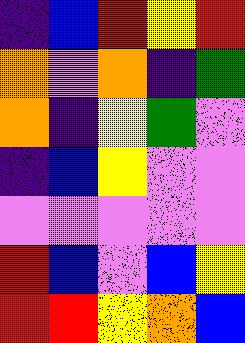[["indigo", "blue", "red", "yellow", "red"], ["orange", "violet", "orange", "indigo", "green"], ["orange", "indigo", "yellow", "green", "violet"], ["indigo", "blue", "yellow", "violet", "violet"], ["violet", "violet", "violet", "violet", "violet"], ["red", "blue", "violet", "blue", "yellow"], ["red", "red", "yellow", "orange", "blue"]]